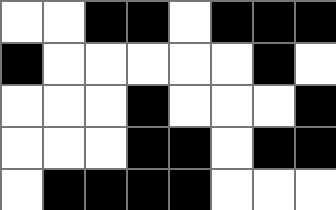[["white", "white", "black", "black", "white", "black", "black", "black"], ["black", "white", "white", "white", "white", "white", "black", "white"], ["white", "white", "white", "black", "white", "white", "white", "black"], ["white", "white", "white", "black", "black", "white", "black", "black"], ["white", "black", "black", "black", "black", "white", "white", "white"]]